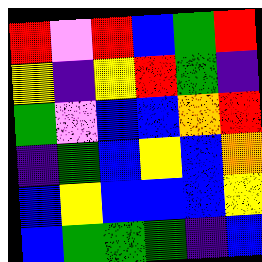[["red", "violet", "red", "blue", "green", "red"], ["yellow", "indigo", "yellow", "red", "green", "indigo"], ["green", "violet", "blue", "blue", "orange", "red"], ["indigo", "green", "blue", "yellow", "blue", "orange"], ["blue", "yellow", "blue", "blue", "blue", "yellow"], ["blue", "green", "green", "green", "indigo", "blue"]]